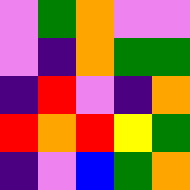[["violet", "green", "orange", "violet", "violet"], ["violet", "indigo", "orange", "green", "green"], ["indigo", "red", "violet", "indigo", "orange"], ["red", "orange", "red", "yellow", "green"], ["indigo", "violet", "blue", "green", "orange"]]